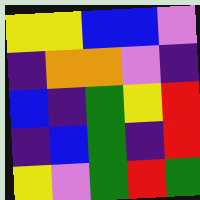[["yellow", "yellow", "blue", "blue", "violet"], ["indigo", "orange", "orange", "violet", "indigo"], ["blue", "indigo", "green", "yellow", "red"], ["indigo", "blue", "green", "indigo", "red"], ["yellow", "violet", "green", "red", "green"]]